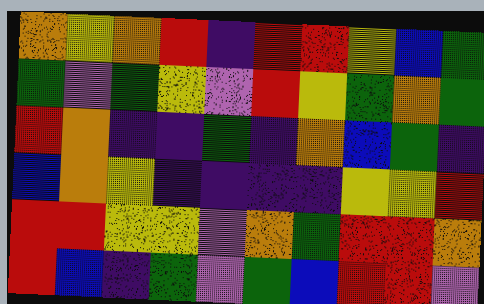[["orange", "yellow", "orange", "red", "indigo", "red", "red", "yellow", "blue", "green"], ["green", "violet", "green", "yellow", "violet", "red", "yellow", "green", "orange", "green"], ["red", "orange", "indigo", "indigo", "green", "indigo", "orange", "blue", "green", "indigo"], ["blue", "orange", "yellow", "indigo", "indigo", "indigo", "indigo", "yellow", "yellow", "red"], ["red", "red", "yellow", "yellow", "violet", "orange", "green", "red", "red", "orange"], ["red", "blue", "indigo", "green", "violet", "green", "blue", "red", "red", "violet"]]